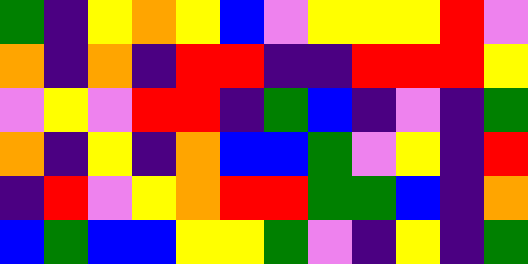[["green", "indigo", "yellow", "orange", "yellow", "blue", "violet", "yellow", "yellow", "yellow", "red", "violet"], ["orange", "indigo", "orange", "indigo", "red", "red", "indigo", "indigo", "red", "red", "red", "yellow"], ["violet", "yellow", "violet", "red", "red", "indigo", "green", "blue", "indigo", "violet", "indigo", "green"], ["orange", "indigo", "yellow", "indigo", "orange", "blue", "blue", "green", "violet", "yellow", "indigo", "red"], ["indigo", "red", "violet", "yellow", "orange", "red", "red", "green", "green", "blue", "indigo", "orange"], ["blue", "green", "blue", "blue", "yellow", "yellow", "green", "violet", "indigo", "yellow", "indigo", "green"]]